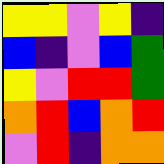[["yellow", "yellow", "violet", "yellow", "indigo"], ["blue", "indigo", "violet", "blue", "green"], ["yellow", "violet", "red", "red", "green"], ["orange", "red", "blue", "orange", "red"], ["violet", "red", "indigo", "orange", "orange"]]